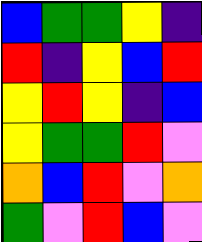[["blue", "green", "green", "yellow", "indigo"], ["red", "indigo", "yellow", "blue", "red"], ["yellow", "red", "yellow", "indigo", "blue"], ["yellow", "green", "green", "red", "violet"], ["orange", "blue", "red", "violet", "orange"], ["green", "violet", "red", "blue", "violet"]]